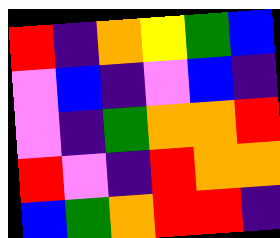[["red", "indigo", "orange", "yellow", "green", "blue"], ["violet", "blue", "indigo", "violet", "blue", "indigo"], ["violet", "indigo", "green", "orange", "orange", "red"], ["red", "violet", "indigo", "red", "orange", "orange"], ["blue", "green", "orange", "red", "red", "indigo"]]